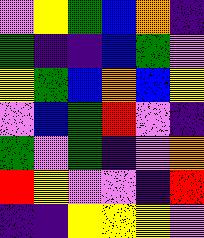[["violet", "yellow", "green", "blue", "orange", "indigo"], ["green", "indigo", "indigo", "blue", "green", "violet"], ["yellow", "green", "blue", "orange", "blue", "yellow"], ["violet", "blue", "green", "red", "violet", "indigo"], ["green", "violet", "green", "indigo", "violet", "orange"], ["red", "yellow", "violet", "violet", "indigo", "red"], ["indigo", "indigo", "yellow", "yellow", "yellow", "violet"]]